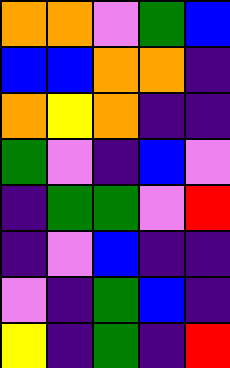[["orange", "orange", "violet", "green", "blue"], ["blue", "blue", "orange", "orange", "indigo"], ["orange", "yellow", "orange", "indigo", "indigo"], ["green", "violet", "indigo", "blue", "violet"], ["indigo", "green", "green", "violet", "red"], ["indigo", "violet", "blue", "indigo", "indigo"], ["violet", "indigo", "green", "blue", "indigo"], ["yellow", "indigo", "green", "indigo", "red"]]